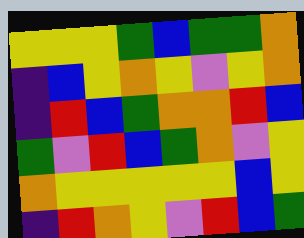[["yellow", "yellow", "yellow", "green", "blue", "green", "green", "orange"], ["indigo", "blue", "yellow", "orange", "yellow", "violet", "yellow", "orange"], ["indigo", "red", "blue", "green", "orange", "orange", "red", "blue"], ["green", "violet", "red", "blue", "green", "orange", "violet", "yellow"], ["orange", "yellow", "yellow", "yellow", "yellow", "yellow", "blue", "yellow"], ["indigo", "red", "orange", "yellow", "violet", "red", "blue", "green"]]